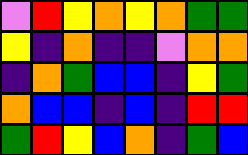[["violet", "red", "yellow", "orange", "yellow", "orange", "green", "green"], ["yellow", "indigo", "orange", "indigo", "indigo", "violet", "orange", "orange"], ["indigo", "orange", "green", "blue", "blue", "indigo", "yellow", "green"], ["orange", "blue", "blue", "indigo", "blue", "indigo", "red", "red"], ["green", "red", "yellow", "blue", "orange", "indigo", "green", "blue"]]